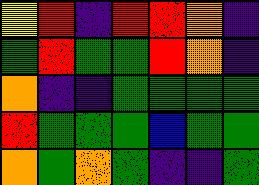[["yellow", "red", "indigo", "red", "red", "orange", "indigo"], ["green", "red", "green", "green", "red", "orange", "indigo"], ["orange", "indigo", "indigo", "green", "green", "green", "green"], ["red", "green", "green", "green", "blue", "green", "green"], ["orange", "green", "orange", "green", "indigo", "indigo", "green"]]